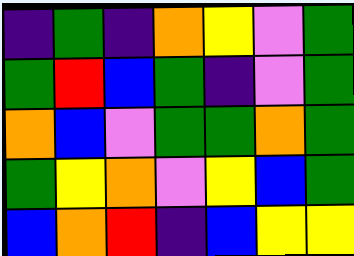[["indigo", "green", "indigo", "orange", "yellow", "violet", "green"], ["green", "red", "blue", "green", "indigo", "violet", "green"], ["orange", "blue", "violet", "green", "green", "orange", "green"], ["green", "yellow", "orange", "violet", "yellow", "blue", "green"], ["blue", "orange", "red", "indigo", "blue", "yellow", "yellow"]]